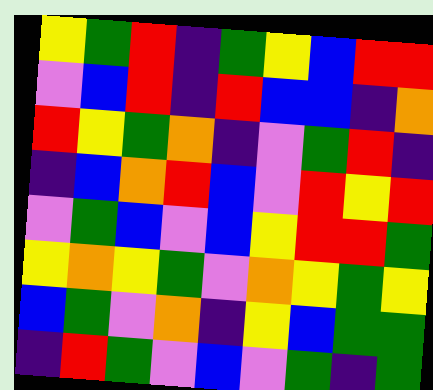[["yellow", "green", "red", "indigo", "green", "yellow", "blue", "red", "red"], ["violet", "blue", "red", "indigo", "red", "blue", "blue", "indigo", "orange"], ["red", "yellow", "green", "orange", "indigo", "violet", "green", "red", "indigo"], ["indigo", "blue", "orange", "red", "blue", "violet", "red", "yellow", "red"], ["violet", "green", "blue", "violet", "blue", "yellow", "red", "red", "green"], ["yellow", "orange", "yellow", "green", "violet", "orange", "yellow", "green", "yellow"], ["blue", "green", "violet", "orange", "indigo", "yellow", "blue", "green", "green"], ["indigo", "red", "green", "violet", "blue", "violet", "green", "indigo", "green"]]